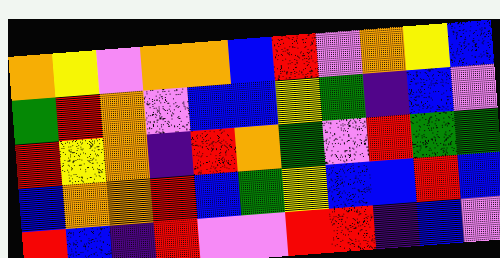[["orange", "yellow", "violet", "orange", "orange", "blue", "red", "violet", "orange", "yellow", "blue"], ["green", "red", "orange", "violet", "blue", "blue", "yellow", "green", "indigo", "blue", "violet"], ["red", "yellow", "orange", "indigo", "red", "orange", "green", "violet", "red", "green", "green"], ["blue", "orange", "orange", "red", "blue", "green", "yellow", "blue", "blue", "red", "blue"], ["red", "blue", "indigo", "red", "violet", "violet", "red", "red", "indigo", "blue", "violet"]]